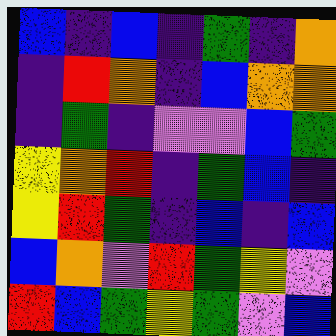[["blue", "indigo", "blue", "indigo", "green", "indigo", "orange"], ["indigo", "red", "orange", "indigo", "blue", "orange", "orange"], ["indigo", "green", "indigo", "violet", "violet", "blue", "green"], ["yellow", "orange", "red", "indigo", "green", "blue", "indigo"], ["yellow", "red", "green", "indigo", "blue", "indigo", "blue"], ["blue", "orange", "violet", "red", "green", "yellow", "violet"], ["red", "blue", "green", "yellow", "green", "violet", "blue"]]